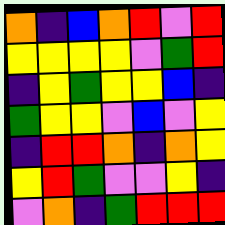[["orange", "indigo", "blue", "orange", "red", "violet", "red"], ["yellow", "yellow", "yellow", "yellow", "violet", "green", "red"], ["indigo", "yellow", "green", "yellow", "yellow", "blue", "indigo"], ["green", "yellow", "yellow", "violet", "blue", "violet", "yellow"], ["indigo", "red", "red", "orange", "indigo", "orange", "yellow"], ["yellow", "red", "green", "violet", "violet", "yellow", "indigo"], ["violet", "orange", "indigo", "green", "red", "red", "red"]]